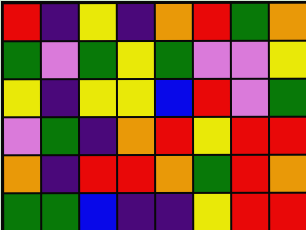[["red", "indigo", "yellow", "indigo", "orange", "red", "green", "orange"], ["green", "violet", "green", "yellow", "green", "violet", "violet", "yellow"], ["yellow", "indigo", "yellow", "yellow", "blue", "red", "violet", "green"], ["violet", "green", "indigo", "orange", "red", "yellow", "red", "red"], ["orange", "indigo", "red", "red", "orange", "green", "red", "orange"], ["green", "green", "blue", "indigo", "indigo", "yellow", "red", "red"]]